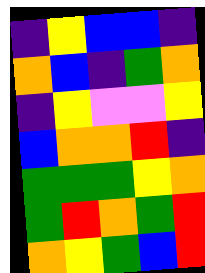[["indigo", "yellow", "blue", "blue", "indigo"], ["orange", "blue", "indigo", "green", "orange"], ["indigo", "yellow", "violet", "violet", "yellow"], ["blue", "orange", "orange", "red", "indigo"], ["green", "green", "green", "yellow", "orange"], ["green", "red", "orange", "green", "red"], ["orange", "yellow", "green", "blue", "red"]]